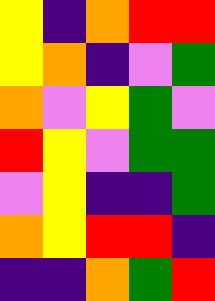[["yellow", "indigo", "orange", "red", "red"], ["yellow", "orange", "indigo", "violet", "green"], ["orange", "violet", "yellow", "green", "violet"], ["red", "yellow", "violet", "green", "green"], ["violet", "yellow", "indigo", "indigo", "green"], ["orange", "yellow", "red", "red", "indigo"], ["indigo", "indigo", "orange", "green", "red"]]